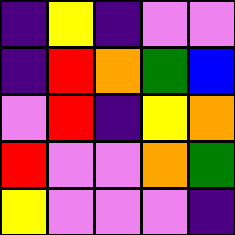[["indigo", "yellow", "indigo", "violet", "violet"], ["indigo", "red", "orange", "green", "blue"], ["violet", "red", "indigo", "yellow", "orange"], ["red", "violet", "violet", "orange", "green"], ["yellow", "violet", "violet", "violet", "indigo"]]